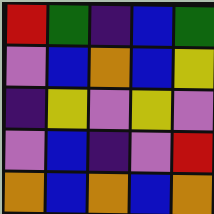[["red", "green", "indigo", "blue", "green"], ["violet", "blue", "orange", "blue", "yellow"], ["indigo", "yellow", "violet", "yellow", "violet"], ["violet", "blue", "indigo", "violet", "red"], ["orange", "blue", "orange", "blue", "orange"]]